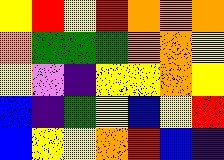[["yellow", "red", "yellow", "red", "orange", "orange", "orange"], ["orange", "green", "green", "green", "orange", "orange", "yellow"], ["yellow", "violet", "indigo", "yellow", "yellow", "orange", "yellow"], ["blue", "indigo", "green", "yellow", "blue", "yellow", "red"], ["blue", "yellow", "yellow", "orange", "red", "blue", "indigo"]]